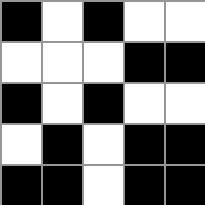[["black", "white", "black", "white", "white"], ["white", "white", "white", "black", "black"], ["black", "white", "black", "white", "white"], ["white", "black", "white", "black", "black"], ["black", "black", "white", "black", "black"]]